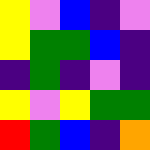[["yellow", "violet", "blue", "indigo", "violet"], ["yellow", "green", "green", "blue", "indigo"], ["indigo", "green", "indigo", "violet", "indigo"], ["yellow", "violet", "yellow", "green", "green"], ["red", "green", "blue", "indigo", "orange"]]